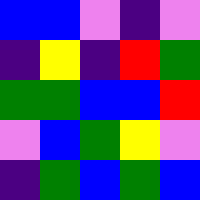[["blue", "blue", "violet", "indigo", "violet"], ["indigo", "yellow", "indigo", "red", "green"], ["green", "green", "blue", "blue", "red"], ["violet", "blue", "green", "yellow", "violet"], ["indigo", "green", "blue", "green", "blue"]]